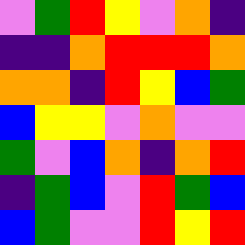[["violet", "green", "red", "yellow", "violet", "orange", "indigo"], ["indigo", "indigo", "orange", "red", "red", "red", "orange"], ["orange", "orange", "indigo", "red", "yellow", "blue", "green"], ["blue", "yellow", "yellow", "violet", "orange", "violet", "violet"], ["green", "violet", "blue", "orange", "indigo", "orange", "red"], ["indigo", "green", "blue", "violet", "red", "green", "blue"], ["blue", "green", "violet", "violet", "red", "yellow", "red"]]